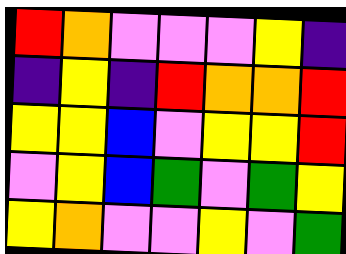[["red", "orange", "violet", "violet", "violet", "yellow", "indigo"], ["indigo", "yellow", "indigo", "red", "orange", "orange", "red"], ["yellow", "yellow", "blue", "violet", "yellow", "yellow", "red"], ["violet", "yellow", "blue", "green", "violet", "green", "yellow"], ["yellow", "orange", "violet", "violet", "yellow", "violet", "green"]]